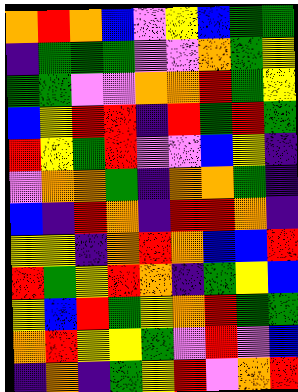[["orange", "red", "orange", "blue", "violet", "yellow", "blue", "green", "green"], ["indigo", "green", "green", "green", "violet", "violet", "orange", "green", "yellow"], ["green", "green", "violet", "violet", "orange", "orange", "red", "green", "yellow"], ["blue", "yellow", "red", "red", "indigo", "red", "green", "red", "green"], ["red", "yellow", "green", "red", "violet", "violet", "blue", "yellow", "indigo"], ["violet", "orange", "orange", "green", "indigo", "orange", "orange", "green", "indigo"], ["blue", "indigo", "red", "orange", "indigo", "red", "red", "orange", "indigo"], ["yellow", "yellow", "indigo", "orange", "red", "orange", "blue", "blue", "red"], ["red", "green", "yellow", "red", "orange", "indigo", "green", "yellow", "blue"], ["yellow", "blue", "red", "green", "yellow", "orange", "red", "green", "green"], ["orange", "red", "yellow", "yellow", "green", "violet", "red", "violet", "blue"], ["indigo", "orange", "indigo", "green", "yellow", "red", "violet", "orange", "red"]]